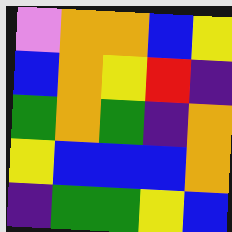[["violet", "orange", "orange", "blue", "yellow"], ["blue", "orange", "yellow", "red", "indigo"], ["green", "orange", "green", "indigo", "orange"], ["yellow", "blue", "blue", "blue", "orange"], ["indigo", "green", "green", "yellow", "blue"]]